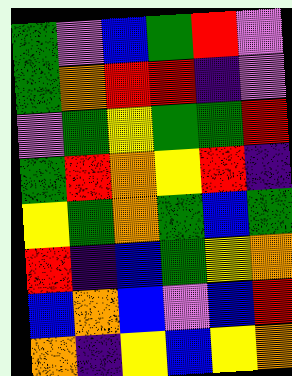[["green", "violet", "blue", "green", "red", "violet"], ["green", "orange", "red", "red", "indigo", "violet"], ["violet", "green", "yellow", "green", "green", "red"], ["green", "red", "orange", "yellow", "red", "indigo"], ["yellow", "green", "orange", "green", "blue", "green"], ["red", "indigo", "blue", "green", "yellow", "orange"], ["blue", "orange", "blue", "violet", "blue", "red"], ["orange", "indigo", "yellow", "blue", "yellow", "orange"]]